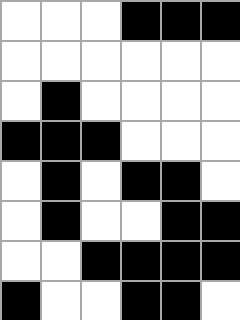[["white", "white", "white", "black", "black", "black"], ["white", "white", "white", "white", "white", "white"], ["white", "black", "white", "white", "white", "white"], ["black", "black", "black", "white", "white", "white"], ["white", "black", "white", "black", "black", "white"], ["white", "black", "white", "white", "black", "black"], ["white", "white", "black", "black", "black", "black"], ["black", "white", "white", "black", "black", "white"]]